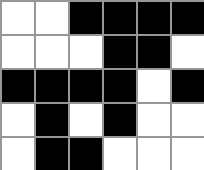[["white", "white", "black", "black", "black", "black"], ["white", "white", "white", "black", "black", "white"], ["black", "black", "black", "black", "white", "black"], ["white", "black", "white", "black", "white", "white"], ["white", "black", "black", "white", "white", "white"]]